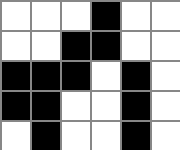[["white", "white", "white", "black", "white", "white"], ["white", "white", "black", "black", "white", "white"], ["black", "black", "black", "white", "black", "white"], ["black", "black", "white", "white", "black", "white"], ["white", "black", "white", "white", "black", "white"]]